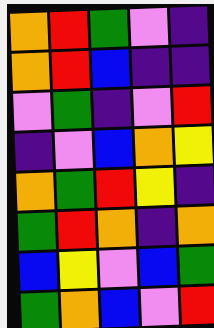[["orange", "red", "green", "violet", "indigo"], ["orange", "red", "blue", "indigo", "indigo"], ["violet", "green", "indigo", "violet", "red"], ["indigo", "violet", "blue", "orange", "yellow"], ["orange", "green", "red", "yellow", "indigo"], ["green", "red", "orange", "indigo", "orange"], ["blue", "yellow", "violet", "blue", "green"], ["green", "orange", "blue", "violet", "red"]]